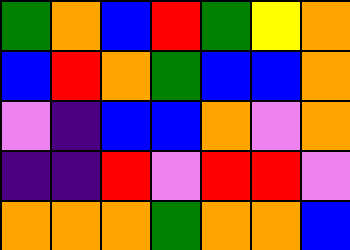[["green", "orange", "blue", "red", "green", "yellow", "orange"], ["blue", "red", "orange", "green", "blue", "blue", "orange"], ["violet", "indigo", "blue", "blue", "orange", "violet", "orange"], ["indigo", "indigo", "red", "violet", "red", "red", "violet"], ["orange", "orange", "orange", "green", "orange", "orange", "blue"]]